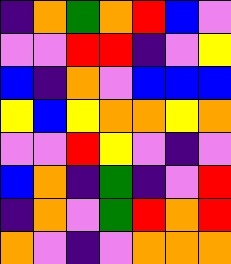[["indigo", "orange", "green", "orange", "red", "blue", "violet"], ["violet", "violet", "red", "red", "indigo", "violet", "yellow"], ["blue", "indigo", "orange", "violet", "blue", "blue", "blue"], ["yellow", "blue", "yellow", "orange", "orange", "yellow", "orange"], ["violet", "violet", "red", "yellow", "violet", "indigo", "violet"], ["blue", "orange", "indigo", "green", "indigo", "violet", "red"], ["indigo", "orange", "violet", "green", "red", "orange", "red"], ["orange", "violet", "indigo", "violet", "orange", "orange", "orange"]]